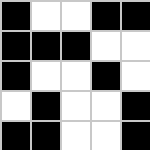[["black", "white", "white", "black", "black"], ["black", "black", "black", "white", "white"], ["black", "white", "white", "black", "white"], ["white", "black", "white", "white", "black"], ["black", "black", "white", "white", "black"]]